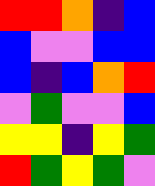[["red", "red", "orange", "indigo", "blue"], ["blue", "violet", "violet", "blue", "blue"], ["blue", "indigo", "blue", "orange", "red"], ["violet", "green", "violet", "violet", "blue"], ["yellow", "yellow", "indigo", "yellow", "green"], ["red", "green", "yellow", "green", "violet"]]